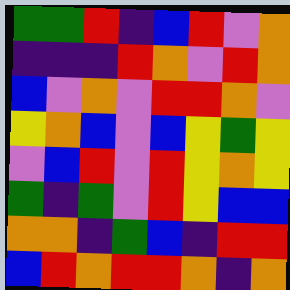[["green", "green", "red", "indigo", "blue", "red", "violet", "orange"], ["indigo", "indigo", "indigo", "red", "orange", "violet", "red", "orange"], ["blue", "violet", "orange", "violet", "red", "red", "orange", "violet"], ["yellow", "orange", "blue", "violet", "blue", "yellow", "green", "yellow"], ["violet", "blue", "red", "violet", "red", "yellow", "orange", "yellow"], ["green", "indigo", "green", "violet", "red", "yellow", "blue", "blue"], ["orange", "orange", "indigo", "green", "blue", "indigo", "red", "red"], ["blue", "red", "orange", "red", "red", "orange", "indigo", "orange"]]